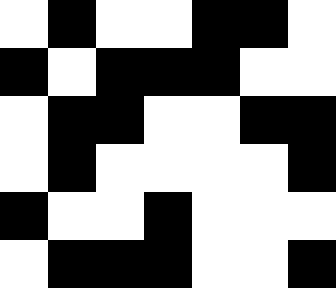[["white", "black", "white", "white", "black", "black", "white"], ["black", "white", "black", "black", "black", "white", "white"], ["white", "black", "black", "white", "white", "black", "black"], ["white", "black", "white", "white", "white", "white", "black"], ["black", "white", "white", "black", "white", "white", "white"], ["white", "black", "black", "black", "white", "white", "black"]]